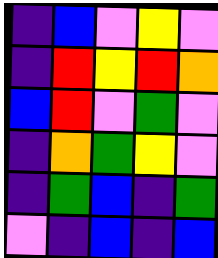[["indigo", "blue", "violet", "yellow", "violet"], ["indigo", "red", "yellow", "red", "orange"], ["blue", "red", "violet", "green", "violet"], ["indigo", "orange", "green", "yellow", "violet"], ["indigo", "green", "blue", "indigo", "green"], ["violet", "indigo", "blue", "indigo", "blue"]]